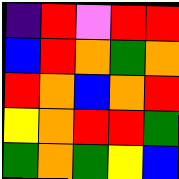[["indigo", "red", "violet", "red", "red"], ["blue", "red", "orange", "green", "orange"], ["red", "orange", "blue", "orange", "red"], ["yellow", "orange", "red", "red", "green"], ["green", "orange", "green", "yellow", "blue"]]